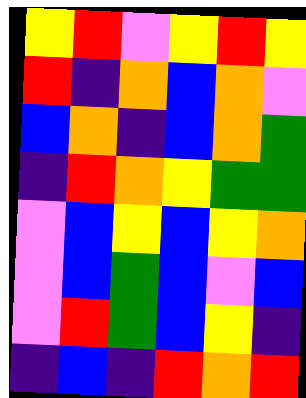[["yellow", "red", "violet", "yellow", "red", "yellow"], ["red", "indigo", "orange", "blue", "orange", "violet"], ["blue", "orange", "indigo", "blue", "orange", "green"], ["indigo", "red", "orange", "yellow", "green", "green"], ["violet", "blue", "yellow", "blue", "yellow", "orange"], ["violet", "blue", "green", "blue", "violet", "blue"], ["violet", "red", "green", "blue", "yellow", "indigo"], ["indigo", "blue", "indigo", "red", "orange", "red"]]